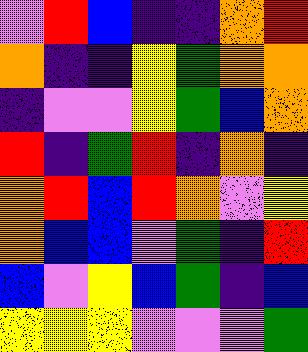[["violet", "red", "blue", "indigo", "indigo", "orange", "red"], ["orange", "indigo", "indigo", "yellow", "green", "orange", "orange"], ["indigo", "violet", "violet", "yellow", "green", "blue", "orange"], ["red", "indigo", "green", "red", "indigo", "orange", "indigo"], ["orange", "red", "blue", "red", "orange", "violet", "yellow"], ["orange", "blue", "blue", "violet", "green", "indigo", "red"], ["blue", "violet", "yellow", "blue", "green", "indigo", "blue"], ["yellow", "yellow", "yellow", "violet", "violet", "violet", "green"]]